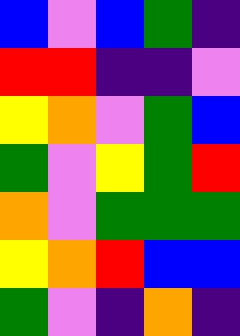[["blue", "violet", "blue", "green", "indigo"], ["red", "red", "indigo", "indigo", "violet"], ["yellow", "orange", "violet", "green", "blue"], ["green", "violet", "yellow", "green", "red"], ["orange", "violet", "green", "green", "green"], ["yellow", "orange", "red", "blue", "blue"], ["green", "violet", "indigo", "orange", "indigo"]]